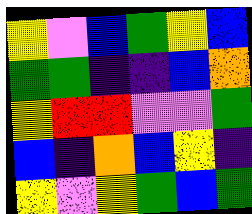[["yellow", "violet", "blue", "green", "yellow", "blue"], ["green", "green", "indigo", "indigo", "blue", "orange"], ["yellow", "red", "red", "violet", "violet", "green"], ["blue", "indigo", "orange", "blue", "yellow", "indigo"], ["yellow", "violet", "yellow", "green", "blue", "green"]]